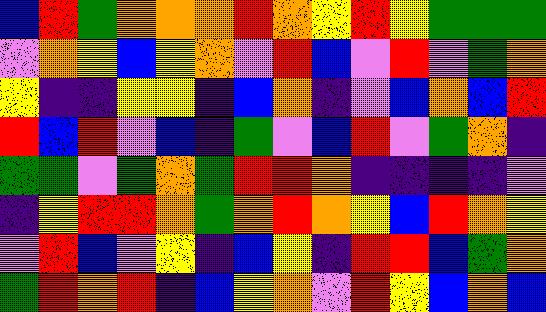[["blue", "red", "green", "orange", "orange", "orange", "red", "orange", "yellow", "red", "yellow", "green", "green", "green"], ["violet", "orange", "yellow", "blue", "yellow", "orange", "violet", "red", "blue", "violet", "red", "violet", "green", "orange"], ["yellow", "indigo", "indigo", "yellow", "yellow", "indigo", "blue", "orange", "indigo", "violet", "blue", "orange", "blue", "red"], ["red", "blue", "red", "violet", "blue", "indigo", "green", "violet", "blue", "red", "violet", "green", "orange", "indigo"], ["green", "green", "violet", "green", "orange", "green", "red", "red", "orange", "indigo", "indigo", "indigo", "indigo", "violet"], ["indigo", "yellow", "red", "red", "orange", "green", "orange", "red", "orange", "yellow", "blue", "red", "orange", "yellow"], ["violet", "red", "blue", "violet", "yellow", "indigo", "blue", "yellow", "indigo", "red", "red", "blue", "green", "orange"], ["green", "red", "orange", "red", "indigo", "blue", "yellow", "orange", "violet", "red", "yellow", "blue", "orange", "blue"]]